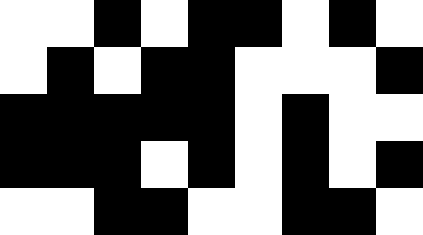[["white", "white", "black", "white", "black", "black", "white", "black", "white"], ["white", "black", "white", "black", "black", "white", "white", "white", "black"], ["black", "black", "black", "black", "black", "white", "black", "white", "white"], ["black", "black", "black", "white", "black", "white", "black", "white", "black"], ["white", "white", "black", "black", "white", "white", "black", "black", "white"]]